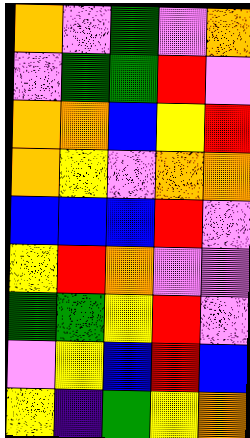[["orange", "violet", "green", "violet", "orange"], ["violet", "green", "green", "red", "violet"], ["orange", "orange", "blue", "yellow", "red"], ["orange", "yellow", "violet", "orange", "orange"], ["blue", "blue", "blue", "red", "violet"], ["yellow", "red", "orange", "violet", "violet"], ["green", "green", "yellow", "red", "violet"], ["violet", "yellow", "blue", "red", "blue"], ["yellow", "indigo", "green", "yellow", "orange"]]